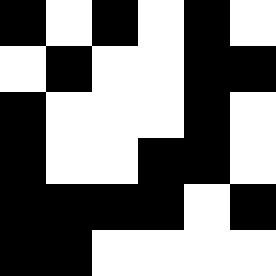[["black", "white", "black", "white", "black", "white"], ["white", "black", "white", "white", "black", "black"], ["black", "white", "white", "white", "black", "white"], ["black", "white", "white", "black", "black", "white"], ["black", "black", "black", "black", "white", "black"], ["black", "black", "white", "white", "white", "white"]]